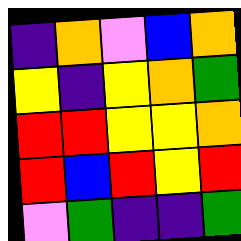[["indigo", "orange", "violet", "blue", "orange"], ["yellow", "indigo", "yellow", "orange", "green"], ["red", "red", "yellow", "yellow", "orange"], ["red", "blue", "red", "yellow", "red"], ["violet", "green", "indigo", "indigo", "green"]]